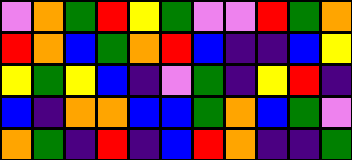[["violet", "orange", "green", "red", "yellow", "green", "violet", "violet", "red", "green", "orange"], ["red", "orange", "blue", "green", "orange", "red", "blue", "indigo", "indigo", "blue", "yellow"], ["yellow", "green", "yellow", "blue", "indigo", "violet", "green", "indigo", "yellow", "red", "indigo"], ["blue", "indigo", "orange", "orange", "blue", "blue", "green", "orange", "blue", "green", "violet"], ["orange", "green", "indigo", "red", "indigo", "blue", "red", "orange", "indigo", "indigo", "green"]]